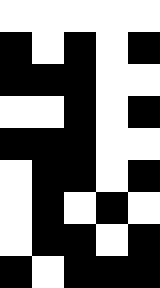[["white", "white", "white", "white", "white"], ["black", "white", "black", "white", "black"], ["black", "black", "black", "white", "white"], ["white", "white", "black", "white", "black"], ["black", "black", "black", "white", "white"], ["white", "black", "black", "white", "black"], ["white", "black", "white", "black", "white"], ["white", "black", "black", "white", "black"], ["black", "white", "black", "black", "black"]]